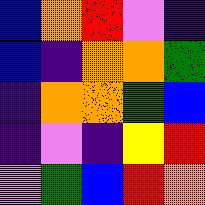[["blue", "orange", "red", "violet", "indigo"], ["blue", "indigo", "orange", "orange", "green"], ["indigo", "orange", "orange", "green", "blue"], ["indigo", "violet", "indigo", "yellow", "red"], ["violet", "green", "blue", "red", "orange"]]